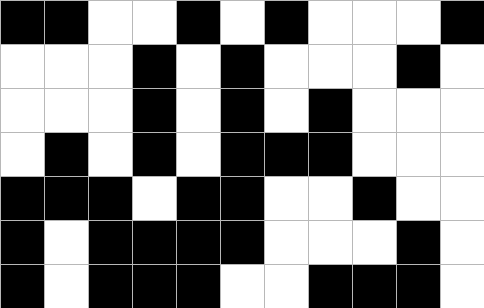[["black", "black", "white", "white", "black", "white", "black", "white", "white", "white", "black"], ["white", "white", "white", "black", "white", "black", "white", "white", "white", "black", "white"], ["white", "white", "white", "black", "white", "black", "white", "black", "white", "white", "white"], ["white", "black", "white", "black", "white", "black", "black", "black", "white", "white", "white"], ["black", "black", "black", "white", "black", "black", "white", "white", "black", "white", "white"], ["black", "white", "black", "black", "black", "black", "white", "white", "white", "black", "white"], ["black", "white", "black", "black", "black", "white", "white", "black", "black", "black", "white"]]